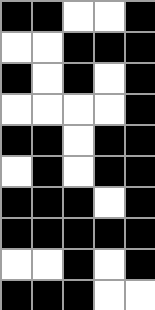[["black", "black", "white", "white", "black"], ["white", "white", "black", "black", "black"], ["black", "white", "black", "white", "black"], ["white", "white", "white", "white", "black"], ["black", "black", "white", "black", "black"], ["white", "black", "white", "black", "black"], ["black", "black", "black", "white", "black"], ["black", "black", "black", "black", "black"], ["white", "white", "black", "white", "black"], ["black", "black", "black", "white", "white"]]